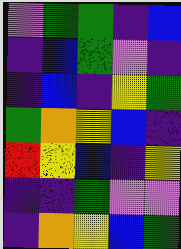[["violet", "green", "green", "indigo", "blue"], ["indigo", "blue", "green", "violet", "indigo"], ["indigo", "blue", "indigo", "yellow", "green"], ["green", "orange", "yellow", "blue", "indigo"], ["red", "yellow", "blue", "indigo", "yellow"], ["indigo", "indigo", "green", "violet", "violet"], ["indigo", "orange", "yellow", "blue", "green"]]